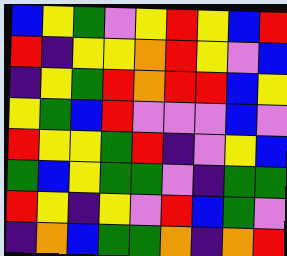[["blue", "yellow", "green", "violet", "yellow", "red", "yellow", "blue", "red"], ["red", "indigo", "yellow", "yellow", "orange", "red", "yellow", "violet", "blue"], ["indigo", "yellow", "green", "red", "orange", "red", "red", "blue", "yellow"], ["yellow", "green", "blue", "red", "violet", "violet", "violet", "blue", "violet"], ["red", "yellow", "yellow", "green", "red", "indigo", "violet", "yellow", "blue"], ["green", "blue", "yellow", "green", "green", "violet", "indigo", "green", "green"], ["red", "yellow", "indigo", "yellow", "violet", "red", "blue", "green", "violet"], ["indigo", "orange", "blue", "green", "green", "orange", "indigo", "orange", "red"]]